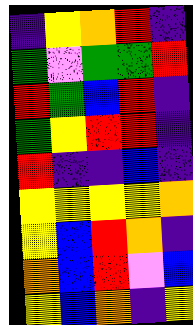[["indigo", "yellow", "orange", "red", "indigo"], ["green", "violet", "green", "green", "red"], ["red", "green", "blue", "red", "indigo"], ["green", "yellow", "red", "red", "indigo"], ["red", "indigo", "indigo", "blue", "indigo"], ["yellow", "yellow", "yellow", "yellow", "orange"], ["yellow", "blue", "red", "orange", "indigo"], ["orange", "blue", "red", "violet", "blue"], ["yellow", "blue", "orange", "indigo", "yellow"]]